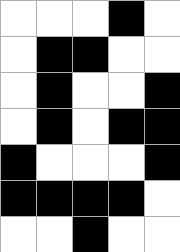[["white", "white", "white", "black", "white"], ["white", "black", "black", "white", "white"], ["white", "black", "white", "white", "black"], ["white", "black", "white", "black", "black"], ["black", "white", "white", "white", "black"], ["black", "black", "black", "black", "white"], ["white", "white", "black", "white", "white"]]